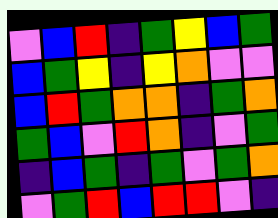[["violet", "blue", "red", "indigo", "green", "yellow", "blue", "green"], ["blue", "green", "yellow", "indigo", "yellow", "orange", "violet", "violet"], ["blue", "red", "green", "orange", "orange", "indigo", "green", "orange"], ["green", "blue", "violet", "red", "orange", "indigo", "violet", "green"], ["indigo", "blue", "green", "indigo", "green", "violet", "green", "orange"], ["violet", "green", "red", "blue", "red", "red", "violet", "indigo"]]